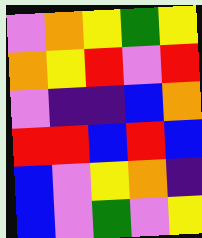[["violet", "orange", "yellow", "green", "yellow"], ["orange", "yellow", "red", "violet", "red"], ["violet", "indigo", "indigo", "blue", "orange"], ["red", "red", "blue", "red", "blue"], ["blue", "violet", "yellow", "orange", "indigo"], ["blue", "violet", "green", "violet", "yellow"]]